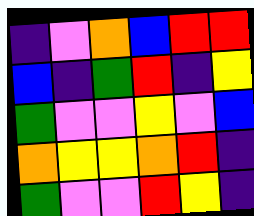[["indigo", "violet", "orange", "blue", "red", "red"], ["blue", "indigo", "green", "red", "indigo", "yellow"], ["green", "violet", "violet", "yellow", "violet", "blue"], ["orange", "yellow", "yellow", "orange", "red", "indigo"], ["green", "violet", "violet", "red", "yellow", "indigo"]]